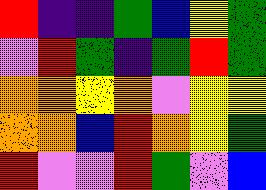[["red", "indigo", "indigo", "green", "blue", "yellow", "green"], ["violet", "red", "green", "indigo", "green", "red", "green"], ["orange", "orange", "yellow", "orange", "violet", "yellow", "yellow"], ["orange", "orange", "blue", "red", "orange", "yellow", "green"], ["red", "violet", "violet", "red", "green", "violet", "blue"]]